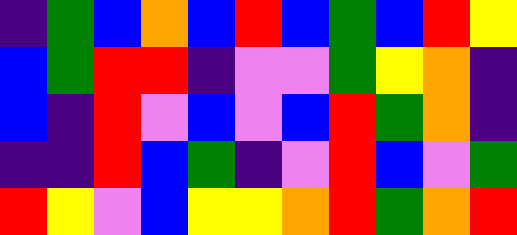[["indigo", "green", "blue", "orange", "blue", "red", "blue", "green", "blue", "red", "yellow"], ["blue", "green", "red", "red", "indigo", "violet", "violet", "green", "yellow", "orange", "indigo"], ["blue", "indigo", "red", "violet", "blue", "violet", "blue", "red", "green", "orange", "indigo"], ["indigo", "indigo", "red", "blue", "green", "indigo", "violet", "red", "blue", "violet", "green"], ["red", "yellow", "violet", "blue", "yellow", "yellow", "orange", "red", "green", "orange", "red"]]